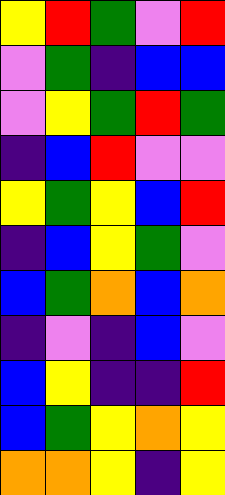[["yellow", "red", "green", "violet", "red"], ["violet", "green", "indigo", "blue", "blue"], ["violet", "yellow", "green", "red", "green"], ["indigo", "blue", "red", "violet", "violet"], ["yellow", "green", "yellow", "blue", "red"], ["indigo", "blue", "yellow", "green", "violet"], ["blue", "green", "orange", "blue", "orange"], ["indigo", "violet", "indigo", "blue", "violet"], ["blue", "yellow", "indigo", "indigo", "red"], ["blue", "green", "yellow", "orange", "yellow"], ["orange", "orange", "yellow", "indigo", "yellow"]]